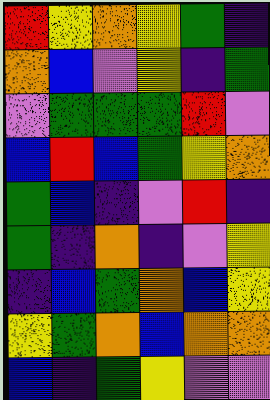[["red", "yellow", "orange", "yellow", "green", "indigo"], ["orange", "blue", "violet", "yellow", "indigo", "green"], ["violet", "green", "green", "green", "red", "violet"], ["blue", "red", "blue", "green", "yellow", "orange"], ["green", "blue", "indigo", "violet", "red", "indigo"], ["green", "indigo", "orange", "indigo", "violet", "yellow"], ["indigo", "blue", "green", "orange", "blue", "yellow"], ["yellow", "green", "orange", "blue", "orange", "orange"], ["blue", "indigo", "green", "yellow", "violet", "violet"]]